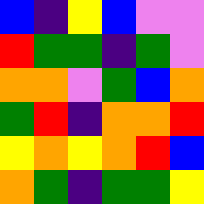[["blue", "indigo", "yellow", "blue", "violet", "violet"], ["red", "green", "green", "indigo", "green", "violet"], ["orange", "orange", "violet", "green", "blue", "orange"], ["green", "red", "indigo", "orange", "orange", "red"], ["yellow", "orange", "yellow", "orange", "red", "blue"], ["orange", "green", "indigo", "green", "green", "yellow"]]